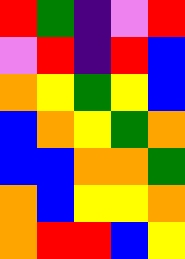[["red", "green", "indigo", "violet", "red"], ["violet", "red", "indigo", "red", "blue"], ["orange", "yellow", "green", "yellow", "blue"], ["blue", "orange", "yellow", "green", "orange"], ["blue", "blue", "orange", "orange", "green"], ["orange", "blue", "yellow", "yellow", "orange"], ["orange", "red", "red", "blue", "yellow"]]